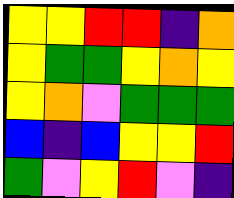[["yellow", "yellow", "red", "red", "indigo", "orange"], ["yellow", "green", "green", "yellow", "orange", "yellow"], ["yellow", "orange", "violet", "green", "green", "green"], ["blue", "indigo", "blue", "yellow", "yellow", "red"], ["green", "violet", "yellow", "red", "violet", "indigo"]]